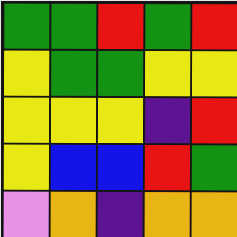[["green", "green", "red", "green", "red"], ["yellow", "green", "green", "yellow", "yellow"], ["yellow", "yellow", "yellow", "indigo", "red"], ["yellow", "blue", "blue", "red", "green"], ["violet", "orange", "indigo", "orange", "orange"]]